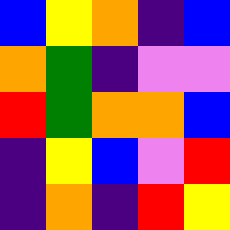[["blue", "yellow", "orange", "indigo", "blue"], ["orange", "green", "indigo", "violet", "violet"], ["red", "green", "orange", "orange", "blue"], ["indigo", "yellow", "blue", "violet", "red"], ["indigo", "orange", "indigo", "red", "yellow"]]